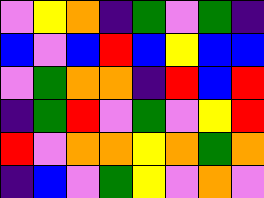[["violet", "yellow", "orange", "indigo", "green", "violet", "green", "indigo"], ["blue", "violet", "blue", "red", "blue", "yellow", "blue", "blue"], ["violet", "green", "orange", "orange", "indigo", "red", "blue", "red"], ["indigo", "green", "red", "violet", "green", "violet", "yellow", "red"], ["red", "violet", "orange", "orange", "yellow", "orange", "green", "orange"], ["indigo", "blue", "violet", "green", "yellow", "violet", "orange", "violet"]]